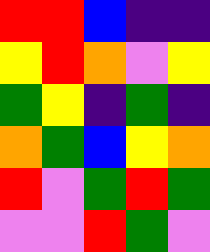[["red", "red", "blue", "indigo", "indigo"], ["yellow", "red", "orange", "violet", "yellow"], ["green", "yellow", "indigo", "green", "indigo"], ["orange", "green", "blue", "yellow", "orange"], ["red", "violet", "green", "red", "green"], ["violet", "violet", "red", "green", "violet"]]